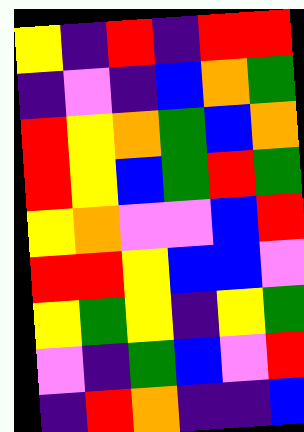[["yellow", "indigo", "red", "indigo", "red", "red"], ["indigo", "violet", "indigo", "blue", "orange", "green"], ["red", "yellow", "orange", "green", "blue", "orange"], ["red", "yellow", "blue", "green", "red", "green"], ["yellow", "orange", "violet", "violet", "blue", "red"], ["red", "red", "yellow", "blue", "blue", "violet"], ["yellow", "green", "yellow", "indigo", "yellow", "green"], ["violet", "indigo", "green", "blue", "violet", "red"], ["indigo", "red", "orange", "indigo", "indigo", "blue"]]